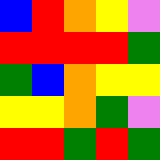[["blue", "red", "orange", "yellow", "violet"], ["red", "red", "red", "red", "green"], ["green", "blue", "orange", "yellow", "yellow"], ["yellow", "yellow", "orange", "green", "violet"], ["red", "red", "green", "red", "green"]]